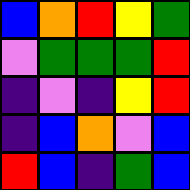[["blue", "orange", "red", "yellow", "green"], ["violet", "green", "green", "green", "red"], ["indigo", "violet", "indigo", "yellow", "red"], ["indigo", "blue", "orange", "violet", "blue"], ["red", "blue", "indigo", "green", "blue"]]